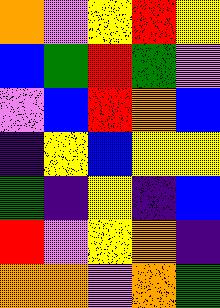[["orange", "violet", "yellow", "red", "yellow"], ["blue", "green", "red", "green", "violet"], ["violet", "blue", "red", "orange", "blue"], ["indigo", "yellow", "blue", "yellow", "yellow"], ["green", "indigo", "yellow", "indigo", "blue"], ["red", "violet", "yellow", "orange", "indigo"], ["orange", "orange", "violet", "orange", "green"]]